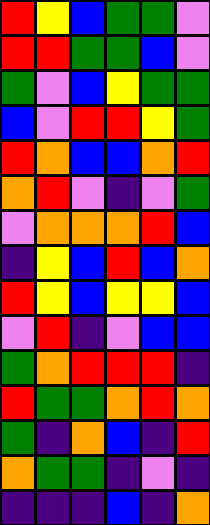[["red", "yellow", "blue", "green", "green", "violet"], ["red", "red", "green", "green", "blue", "violet"], ["green", "violet", "blue", "yellow", "green", "green"], ["blue", "violet", "red", "red", "yellow", "green"], ["red", "orange", "blue", "blue", "orange", "red"], ["orange", "red", "violet", "indigo", "violet", "green"], ["violet", "orange", "orange", "orange", "red", "blue"], ["indigo", "yellow", "blue", "red", "blue", "orange"], ["red", "yellow", "blue", "yellow", "yellow", "blue"], ["violet", "red", "indigo", "violet", "blue", "blue"], ["green", "orange", "red", "red", "red", "indigo"], ["red", "green", "green", "orange", "red", "orange"], ["green", "indigo", "orange", "blue", "indigo", "red"], ["orange", "green", "green", "indigo", "violet", "indigo"], ["indigo", "indigo", "indigo", "blue", "indigo", "orange"]]